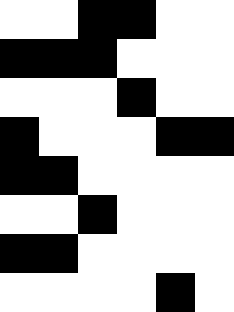[["white", "white", "black", "black", "white", "white"], ["black", "black", "black", "white", "white", "white"], ["white", "white", "white", "black", "white", "white"], ["black", "white", "white", "white", "black", "black"], ["black", "black", "white", "white", "white", "white"], ["white", "white", "black", "white", "white", "white"], ["black", "black", "white", "white", "white", "white"], ["white", "white", "white", "white", "black", "white"]]